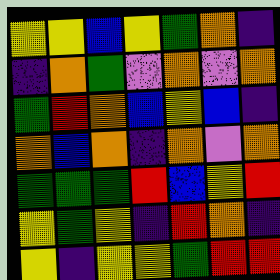[["yellow", "yellow", "blue", "yellow", "green", "orange", "indigo"], ["indigo", "orange", "green", "violet", "orange", "violet", "orange"], ["green", "red", "orange", "blue", "yellow", "blue", "indigo"], ["orange", "blue", "orange", "indigo", "orange", "violet", "orange"], ["green", "green", "green", "red", "blue", "yellow", "red"], ["yellow", "green", "yellow", "indigo", "red", "orange", "indigo"], ["yellow", "indigo", "yellow", "yellow", "green", "red", "red"]]